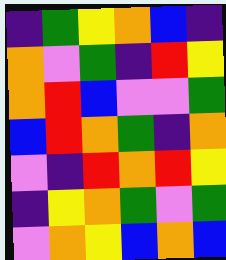[["indigo", "green", "yellow", "orange", "blue", "indigo"], ["orange", "violet", "green", "indigo", "red", "yellow"], ["orange", "red", "blue", "violet", "violet", "green"], ["blue", "red", "orange", "green", "indigo", "orange"], ["violet", "indigo", "red", "orange", "red", "yellow"], ["indigo", "yellow", "orange", "green", "violet", "green"], ["violet", "orange", "yellow", "blue", "orange", "blue"]]